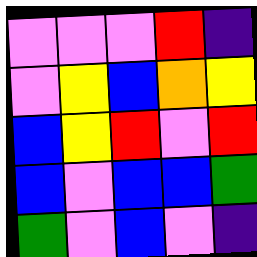[["violet", "violet", "violet", "red", "indigo"], ["violet", "yellow", "blue", "orange", "yellow"], ["blue", "yellow", "red", "violet", "red"], ["blue", "violet", "blue", "blue", "green"], ["green", "violet", "blue", "violet", "indigo"]]